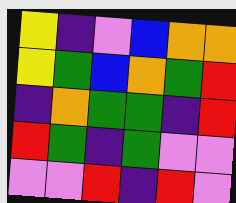[["yellow", "indigo", "violet", "blue", "orange", "orange"], ["yellow", "green", "blue", "orange", "green", "red"], ["indigo", "orange", "green", "green", "indigo", "red"], ["red", "green", "indigo", "green", "violet", "violet"], ["violet", "violet", "red", "indigo", "red", "violet"]]